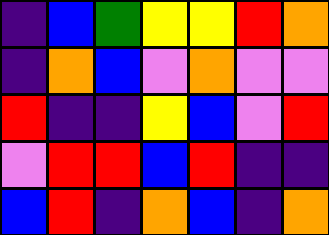[["indigo", "blue", "green", "yellow", "yellow", "red", "orange"], ["indigo", "orange", "blue", "violet", "orange", "violet", "violet"], ["red", "indigo", "indigo", "yellow", "blue", "violet", "red"], ["violet", "red", "red", "blue", "red", "indigo", "indigo"], ["blue", "red", "indigo", "orange", "blue", "indigo", "orange"]]